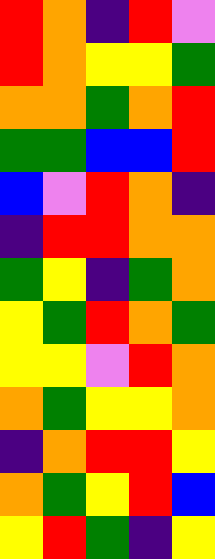[["red", "orange", "indigo", "red", "violet"], ["red", "orange", "yellow", "yellow", "green"], ["orange", "orange", "green", "orange", "red"], ["green", "green", "blue", "blue", "red"], ["blue", "violet", "red", "orange", "indigo"], ["indigo", "red", "red", "orange", "orange"], ["green", "yellow", "indigo", "green", "orange"], ["yellow", "green", "red", "orange", "green"], ["yellow", "yellow", "violet", "red", "orange"], ["orange", "green", "yellow", "yellow", "orange"], ["indigo", "orange", "red", "red", "yellow"], ["orange", "green", "yellow", "red", "blue"], ["yellow", "red", "green", "indigo", "yellow"]]